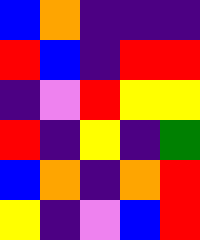[["blue", "orange", "indigo", "indigo", "indigo"], ["red", "blue", "indigo", "red", "red"], ["indigo", "violet", "red", "yellow", "yellow"], ["red", "indigo", "yellow", "indigo", "green"], ["blue", "orange", "indigo", "orange", "red"], ["yellow", "indigo", "violet", "blue", "red"]]